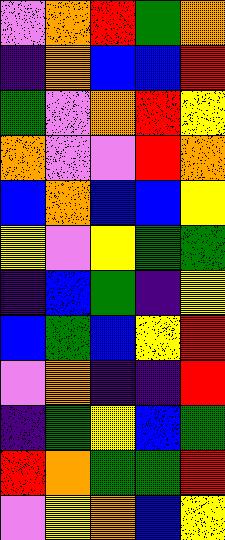[["violet", "orange", "red", "green", "orange"], ["indigo", "orange", "blue", "blue", "red"], ["green", "violet", "orange", "red", "yellow"], ["orange", "violet", "violet", "red", "orange"], ["blue", "orange", "blue", "blue", "yellow"], ["yellow", "violet", "yellow", "green", "green"], ["indigo", "blue", "green", "indigo", "yellow"], ["blue", "green", "blue", "yellow", "red"], ["violet", "orange", "indigo", "indigo", "red"], ["indigo", "green", "yellow", "blue", "green"], ["red", "orange", "green", "green", "red"], ["violet", "yellow", "orange", "blue", "yellow"]]